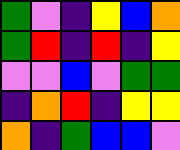[["green", "violet", "indigo", "yellow", "blue", "orange"], ["green", "red", "indigo", "red", "indigo", "yellow"], ["violet", "violet", "blue", "violet", "green", "green"], ["indigo", "orange", "red", "indigo", "yellow", "yellow"], ["orange", "indigo", "green", "blue", "blue", "violet"]]